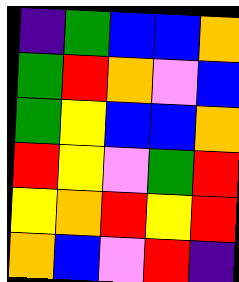[["indigo", "green", "blue", "blue", "orange"], ["green", "red", "orange", "violet", "blue"], ["green", "yellow", "blue", "blue", "orange"], ["red", "yellow", "violet", "green", "red"], ["yellow", "orange", "red", "yellow", "red"], ["orange", "blue", "violet", "red", "indigo"]]